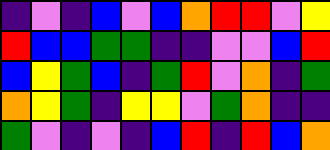[["indigo", "violet", "indigo", "blue", "violet", "blue", "orange", "red", "red", "violet", "yellow"], ["red", "blue", "blue", "green", "green", "indigo", "indigo", "violet", "violet", "blue", "red"], ["blue", "yellow", "green", "blue", "indigo", "green", "red", "violet", "orange", "indigo", "green"], ["orange", "yellow", "green", "indigo", "yellow", "yellow", "violet", "green", "orange", "indigo", "indigo"], ["green", "violet", "indigo", "violet", "indigo", "blue", "red", "indigo", "red", "blue", "orange"]]